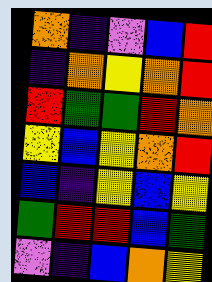[["orange", "indigo", "violet", "blue", "red"], ["indigo", "orange", "yellow", "orange", "red"], ["red", "green", "green", "red", "orange"], ["yellow", "blue", "yellow", "orange", "red"], ["blue", "indigo", "yellow", "blue", "yellow"], ["green", "red", "red", "blue", "green"], ["violet", "indigo", "blue", "orange", "yellow"]]